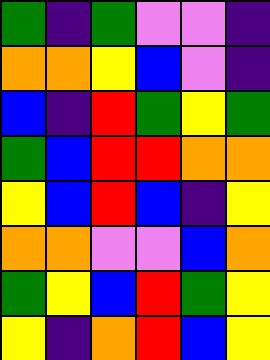[["green", "indigo", "green", "violet", "violet", "indigo"], ["orange", "orange", "yellow", "blue", "violet", "indigo"], ["blue", "indigo", "red", "green", "yellow", "green"], ["green", "blue", "red", "red", "orange", "orange"], ["yellow", "blue", "red", "blue", "indigo", "yellow"], ["orange", "orange", "violet", "violet", "blue", "orange"], ["green", "yellow", "blue", "red", "green", "yellow"], ["yellow", "indigo", "orange", "red", "blue", "yellow"]]